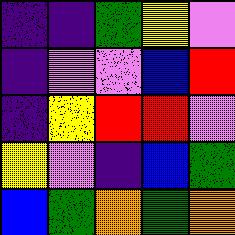[["indigo", "indigo", "green", "yellow", "violet"], ["indigo", "violet", "violet", "blue", "red"], ["indigo", "yellow", "red", "red", "violet"], ["yellow", "violet", "indigo", "blue", "green"], ["blue", "green", "orange", "green", "orange"]]